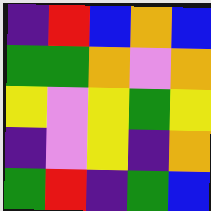[["indigo", "red", "blue", "orange", "blue"], ["green", "green", "orange", "violet", "orange"], ["yellow", "violet", "yellow", "green", "yellow"], ["indigo", "violet", "yellow", "indigo", "orange"], ["green", "red", "indigo", "green", "blue"]]